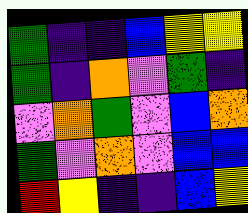[["green", "indigo", "indigo", "blue", "yellow", "yellow"], ["green", "indigo", "orange", "violet", "green", "indigo"], ["violet", "orange", "green", "violet", "blue", "orange"], ["green", "violet", "orange", "violet", "blue", "blue"], ["red", "yellow", "indigo", "indigo", "blue", "yellow"]]